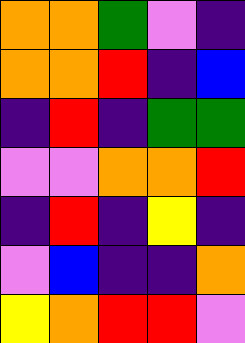[["orange", "orange", "green", "violet", "indigo"], ["orange", "orange", "red", "indigo", "blue"], ["indigo", "red", "indigo", "green", "green"], ["violet", "violet", "orange", "orange", "red"], ["indigo", "red", "indigo", "yellow", "indigo"], ["violet", "blue", "indigo", "indigo", "orange"], ["yellow", "orange", "red", "red", "violet"]]